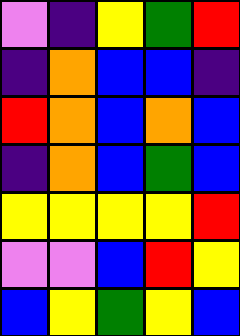[["violet", "indigo", "yellow", "green", "red"], ["indigo", "orange", "blue", "blue", "indigo"], ["red", "orange", "blue", "orange", "blue"], ["indigo", "orange", "blue", "green", "blue"], ["yellow", "yellow", "yellow", "yellow", "red"], ["violet", "violet", "blue", "red", "yellow"], ["blue", "yellow", "green", "yellow", "blue"]]